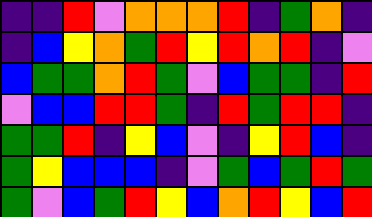[["indigo", "indigo", "red", "violet", "orange", "orange", "orange", "red", "indigo", "green", "orange", "indigo"], ["indigo", "blue", "yellow", "orange", "green", "red", "yellow", "red", "orange", "red", "indigo", "violet"], ["blue", "green", "green", "orange", "red", "green", "violet", "blue", "green", "green", "indigo", "red"], ["violet", "blue", "blue", "red", "red", "green", "indigo", "red", "green", "red", "red", "indigo"], ["green", "green", "red", "indigo", "yellow", "blue", "violet", "indigo", "yellow", "red", "blue", "indigo"], ["green", "yellow", "blue", "blue", "blue", "indigo", "violet", "green", "blue", "green", "red", "green"], ["green", "violet", "blue", "green", "red", "yellow", "blue", "orange", "red", "yellow", "blue", "red"]]